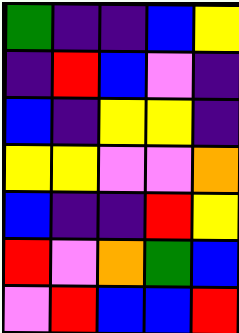[["green", "indigo", "indigo", "blue", "yellow"], ["indigo", "red", "blue", "violet", "indigo"], ["blue", "indigo", "yellow", "yellow", "indigo"], ["yellow", "yellow", "violet", "violet", "orange"], ["blue", "indigo", "indigo", "red", "yellow"], ["red", "violet", "orange", "green", "blue"], ["violet", "red", "blue", "blue", "red"]]